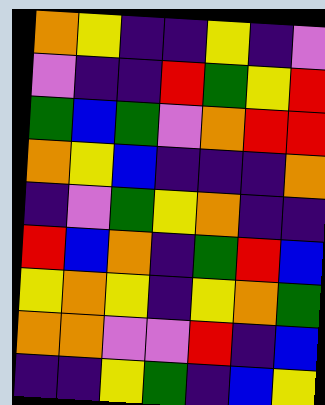[["orange", "yellow", "indigo", "indigo", "yellow", "indigo", "violet"], ["violet", "indigo", "indigo", "red", "green", "yellow", "red"], ["green", "blue", "green", "violet", "orange", "red", "red"], ["orange", "yellow", "blue", "indigo", "indigo", "indigo", "orange"], ["indigo", "violet", "green", "yellow", "orange", "indigo", "indigo"], ["red", "blue", "orange", "indigo", "green", "red", "blue"], ["yellow", "orange", "yellow", "indigo", "yellow", "orange", "green"], ["orange", "orange", "violet", "violet", "red", "indigo", "blue"], ["indigo", "indigo", "yellow", "green", "indigo", "blue", "yellow"]]